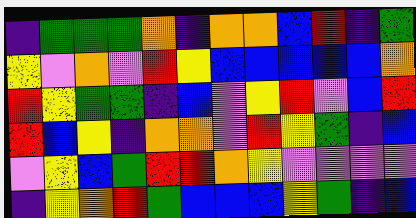[["indigo", "green", "green", "green", "orange", "indigo", "orange", "orange", "blue", "red", "indigo", "green"], ["yellow", "violet", "orange", "violet", "red", "yellow", "blue", "blue", "blue", "blue", "blue", "orange"], ["red", "yellow", "green", "green", "indigo", "blue", "violet", "yellow", "red", "violet", "blue", "red"], ["red", "blue", "yellow", "indigo", "orange", "orange", "violet", "red", "yellow", "green", "indigo", "blue"], ["violet", "yellow", "blue", "green", "red", "red", "orange", "yellow", "violet", "violet", "violet", "violet"], ["indigo", "yellow", "orange", "red", "green", "blue", "blue", "blue", "yellow", "green", "indigo", "blue"]]